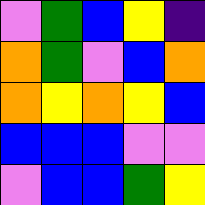[["violet", "green", "blue", "yellow", "indigo"], ["orange", "green", "violet", "blue", "orange"], ["orange", "yellow", "orange", "yellow", "blue"], ["blue", "blue", "blue", "violet", "violet"], ["violet", "blue", "blue", "green", "yellow"]]